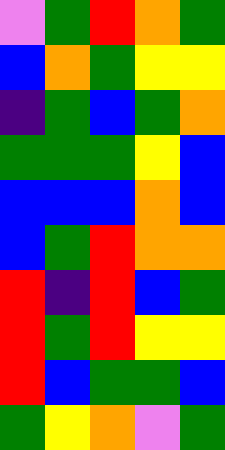[["violet", "green", "red", "orange", "green"], ["blue", "orange", "green", "yellow", "yellow"], ["indigo", "green", "blue", "green", "orange"], ["green", "green", "green", "yellow", "blue"], ["blue", "blue", "blue", "orange", "blue"], ["blue", "green", "red", "orange", "orange"], ["red", "indigo", "red", "blue", "green"], ["red", "green", "red", "yellow", "yellow"], ["red", "blue", "green", "green", "blue"], ["green", "yellow", "orange", "violet", "green"]]